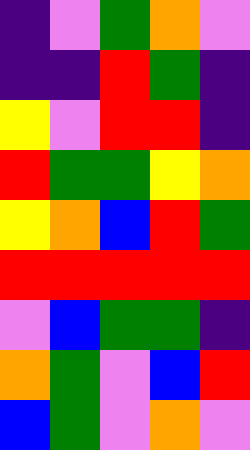[["indigo", "violet", "green", "orange", "violet"], ["indigo", "indigo", "red", "green", "indigo"], ["yellow", "violet", "red", "red", "indigo"], ["red", "green", "green", "yellow", "orange"], ["yellow", "orange", "blue", "red", "green"], ["red", "red", "red", "red", "red"], ["violet", "blue", "green", "green", "indigo"], ["orange", "green", "violet", "blue", "red"], ["blue", "green", "violet", "orange", "violet"]]